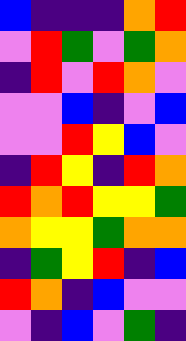[["blue", "indigo", "indigo", "indigo", "orange", "red"], ["violet", "red", "green", "violet", "green", "orange"], ["indigo", "red", "violet", "red", "orange", "violet"], ["violet", "violet", "blue", "indigo", "violet", "blue"], ["violet", "violet", "red", "yellow", "blue", "violet"], ["indigo", "red", "yellow", "indigo", "red", "orange"], ["red", "orange", "red", "yellow", "yellow", "green"], ["orange", "yellow", "yellow", "green", "orange", "orange"], ["indigo", "green", "yellow", "red", "indigo", "blue"], ["red", "orange", "indigo", "blue", "violet", "violet"], ["violet", "indigo", "blue", "violet", "green", "indigo"]]